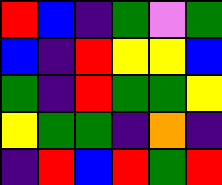[["red", "blue", "indigo", "green", "violet", "green"], ["blue", "indigo", "red", "yellow", "yellow", "blue"], ["green", "indigo", "red", "green", "green", "yellow"], ["yellow", "green", "green", "indigo", "orange", "indigo"], ["indigo", "red", "blue", "red", "green", "red"]]